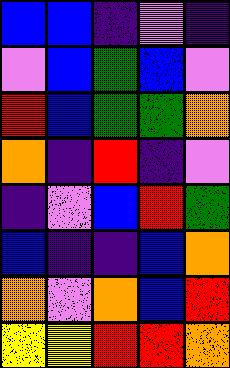[["blue", "blue", "indigo", "violet", "indigo"], ["violet", "blue", "green", "blue", "violet"], ["red", "blue", "green", "green", "orange"], ["orange", "indigo", "red", "indigo", "violet"], ["indigo", "violet", "blue", "red", "green"], ["blue", "indigo", "indigo", "blue", "orange"], ["orange", "violet", "orange", "blue", "red"], ["yellow", "yellow", "red", "red", "orange"]]